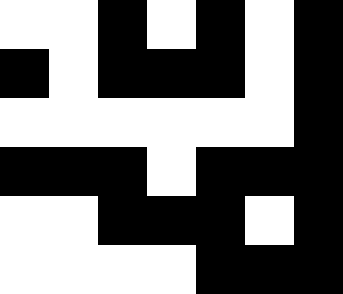[["white", "white", "black", "white", "black", "white", "black"], ["black", "white", "black", "black", "black", "white", "black"], ["white", "white", "white", "white", "white", "white", "black"], ["black", "black", "black", "white", "black", "black", "black"], ["white", "white", "black", "black", "black", "white", "black"], ["white", "white", "white", "white", "black", "black", "black"]]